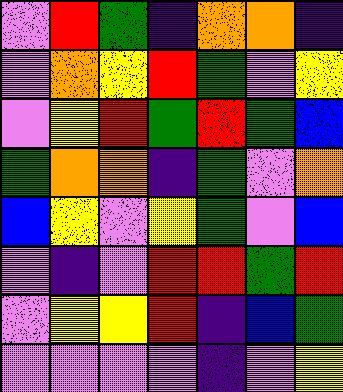[["violet", "red", "green", "indigo", "orange", "orange", "indigo"], ["violet", "orange", "yellow", "red", "green", "violet", "yellow"], ["violet", "yellow", "red", "green", "red", "green", "blue"], ["green", "orange", "orange", "indigo", "green", "violet", "orange"], ["blue", "yellow", "violet", "yellow", "green", "violet", "blue"], ["violet", "indigo", "violet", "red", "red", "green", "red"], ["violet", "yellow", "yellow", "red", "indigo", "blue", "green"], ["violet", "violet", "violet", "violet", "indigo", "violet", "yellow"]]